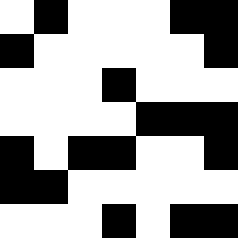[["white", "black", "white", "white", "white", "black", "black"], ["black", "white", "white", "white", "white", "white", "black"], ["white", "white", "white", "black", "white", "white", "white"], ["white", "white", "white", "white", "black", "black", "black"], ["black", "white", "black", "black", "white", "white", "black"], ["black", "black", "white", "white", "white", "white", "white"], ["white", "white", "white", "black", "white", "black", "black"]]